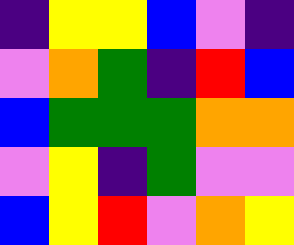[["indigo", "yellow", "yellow", "blue", "violet", "indigo"], ["violet", "orange", "green", "indigo", "red", "blue"], ["blue", "green", "green", "green", "orange", "orange"], ["violet", "yellow", "indigo", "green", "violet", "violet"], ["blue", "yellow", "red", "violet", "orange", "yellow"]]